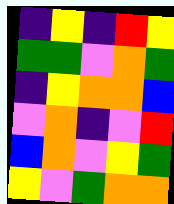[["indigo", "yellow", "indigo", "red", "yellow"], ["green", "green", "violet", "orange", "green"], ["indigo", "yellow", "orange", "orange", "blue"], ["violet", "orange", "indigo", "violet", "red"], ["blue", "orange", "violet", "yellow", "green"], ["yellow", "violet", "green", "orange", "orange"]]